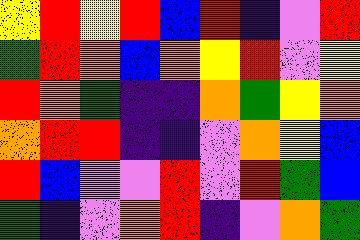[["yellow", "red", "yellow", "red", "blue", "red", "indigo", "violet", "red"], ["green", "red", "orange", "blue", "orange", "yellow", "red", "violet", "yellow"], ["red", "orange", "green", "indigo", "indigo", "orange", "green", "yellow", "orange"], ["orange", "red", "red", "indigo", "indigo", "violet", "orange", "yellow", "blue"], ["red", "blue", "violet", "violet", "red", "violet", "red", "green", "blue"], ["green", "indigo", "violet", "orange", "red", "indigo", "violet", "orange", "green"]]